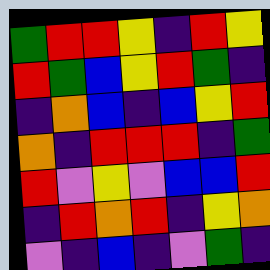[["green", "red", "red", "yellow", "indigo", "red", "yellow"], ["red", "green", "blue", "yellow", "red", "green", "indigo"], ["indigo", "orange", "blue", "indigo", "blue", "yellow", "red"], ["orange", "indigo", "red", "red", "red", "indigo", "green"], ["red", "violet", "yellow", "violet", "blue", "blue", "red"], ["indigo", "red", "orange", "red", "indigo", "yellow", "orange"], ["violet", "indigo", "blue", "indigo", "violet", "green", "indigo"]]